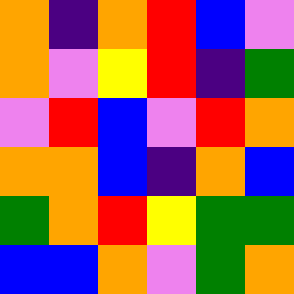[["orange", "indigo", "orange", "red", "blue", "violet"], ["orange", "violet", "yellow", "red", "indigo", "green"], ["violet", "red", "blue", "violet", "red", "orange"], ["orange", "orange", "blue", "indigo", "orange", "blue"], ["green", "orange", "red", "yellow", "green", "green"], ["blue", "blue", "orange", "violet", "green", "orange"]]